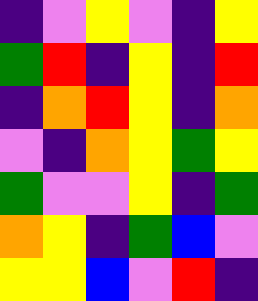[["indigo", "violet", "yellow", "violet", "indigo", "yellow"], ["green", "red", "indigo", "yellow", "indigo", "red"], ["indigo", "orange", "red", "yellow", "indigo", "orange"], ["violet", "indigo", "orange", "yellow", "green", "yellow"], ["green", "violet", "violet", "yellow", "indigo", "green"], ["orange", "yellow", "indigo", "green", "blue", "violet"], ["yellow", "yellow", "blue", "violet", "red", "indigo"]]